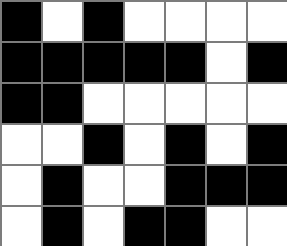[["black", "white", "black", "white", "white", "white", "white"], ["black", "black", "black", "black", "black", "white", "black"], ["black", "black", "white", "white", "white", "white", "white"], ["white", "white", "black", "white", "black", "white", "black"], ["white", "black", "white", "white", "black", "black", "black"], ["white", "black", "white", "black", "black", "white", "white"]]